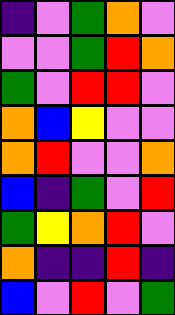[["indigo", "violet", "green", "orange", "violet"], ["violet", "violet", "green", "red", "orange"], ["green", "violet", "red", "red", "violet"], ["orange", "blue", "yellow", "violet", "violet"], ["orange", "red", "violet", "violet", "orange"], ["blue", "indigo", "green", "violet", "red"], ["green", "yellow", "orange", "red", "violet"], ["orange", "indigo", "indigo", "red", "indigo"], ["blue", "violet", "red", "violet", "green"]]